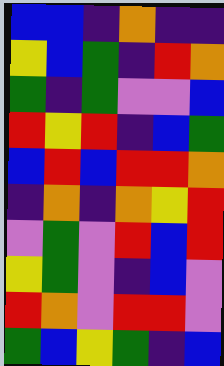[["blue", "blue", "indigo", "orange", "indigo", "indigo"], ["yellow", "blue", "green", "indigo", "red", "orange"], ["green", "indigo", "green", "violet", "violet", "blue"], ["red", "yellow", "red", "indigo", "blue", "green"], ["blue", "red", "blue", "red", "red", "orange"], ["indigo", "orange", "indigo", "orange", "yellow", "red"], ["violet", "green", "violet", "red", "blue", "red"], ["yellow", "green", "violet", "indigo", "blue", "violet"], ["red", "orange", "violet", "red", "red", "violet"], ["green", "blue", "yellow", "green", "indigo", "blue"]]